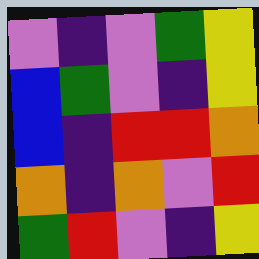[["violet", "indigo", "violet", "green", "yellow"], ["blue", "green", "violet", "indigo", "yellow"], ["blue", "indigo", "red", "red", "orange"], ["orange", "indigo", "orange", "violet", "red"], ["green", "red", "violet", "indigo", "yellow"]]